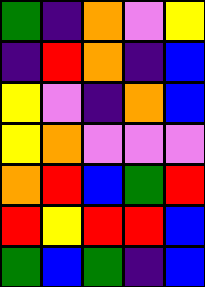[["green", "indigo", "orange", "violet", "yellow"], ["indigo", "red", "orange", "indigo", "blue"], ["yellow", "violet", "indigo", "orange", "blue"], ["yellow", "orange", "violet", "violet", "violet"], ["orange", "red", "blue", "green", "red"], ["red", "yellow", "red", "red", "blue"], ["green", "blue", "green", "indigo", "blue"]]